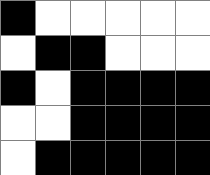[["black", "white", "white", "white", "white", "white"], ["white", "black", "black", "white", "white", "white"], ["black", "white", "black", "black", "black", "black"], ["white", "white", "black", "black", "black", "black"], ["white", "black", "black", "black", "black", "black"]]